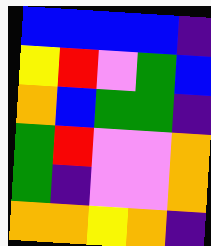[["blue", "blue", "blue", "blue", "indigo"], ["yellow", "red", "violet", "green", "blue"], ["orange", "blue", "green", "green", "indigo"], ["green", "red", "violet", "violet", "orange"], ["green", "indigo", "violet", "violet", "orange"], ["orange", "orange", "yellow", "orange", "indigo"]]